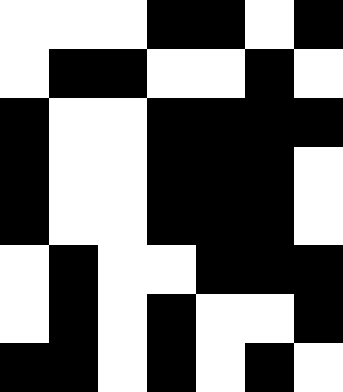[["white", "white", "white", "black", "black", "white", "black"], ["white", "black", "black", "white", "white", "black", "white"], ["black", "white", "white", "black", "black", "black", "black"], ["black", "white", "white", "black", "black", "black", "white"], ["black", "white", "white", "black", "black", "black", "white"], ["white", "black", "white", "white", "black", "black", "black"], ["white", "black", "white", "black", "white", "white", "black"], ["black", "black", "white", "black", "white", "black", "white"]]